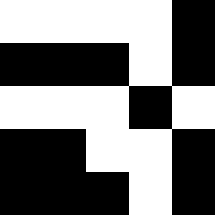[["white", "white", "white", "white", "black"], ["black", "black", "black", "white", "black"], ["white", "white", "white", "black", "white"], ["black", "black", "white", "white", "black"], ["black", "black", "black", "white", "black"]]